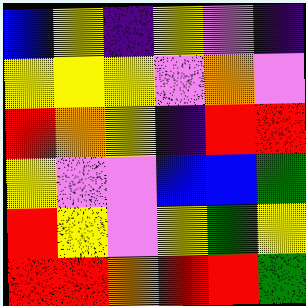[["blue", "yellow", "indigo", "yellow", "violet", "indigo"], ["yellow", "yellow", "yellow", "violet", "orange", "violet"], ["red", "orange", "yellow", "indigo", "red", "red"], ["yellow", "violet", "violet", "blue", "blue", "green"], ["red", "yellow", "violet", "yellow", "green", "yellow"], ["red", "red", "orange", "red", "red", "green"]]